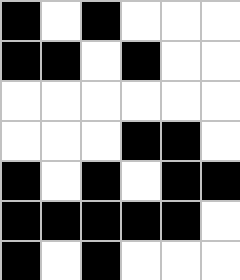[["black", "white", "black", "white", "white", "white"], ["black", "black", "white", "black", "white", "white"], ["white", "white", "white", "white", "white", "white"], ["white", "white", "white", "black", "black", "white"], ["black", "white", "black", "white", "black", "black"], ["black", "black", "black", "black", "black", "white"], ["black", "white", "black", "white", "white", "white"]]